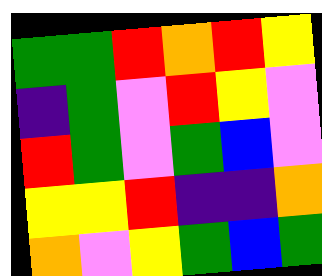[["green", "green", "red", "orange", "red", "yellow"], ["indigo", "green", "violet", "red", "yellow", "violet"], ["red", "green", "violet", "green", "blue", "violet"], ["yellow", "yellow", "red", "indigo", "indigo", "orange"], ["orange", "violet", "yellow", "green", "blue", "green"]]